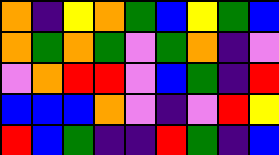[["orange", "indigo", "yellow", "orange", "green", "blue", "yellow", "green", "blue"], ["orange", "green", "orange", "green", "violet", "green", "orange", "indigo", "violet"], ["violet", "orange", "red", "red", "violet", "blue", "green", "indigo", "red"], ["blue", "blue", "blue", "orange", "violet", "indigo", "violet", "red", "yellow"], ["red", "blue", "green", "indigo", "indigo", "red", "green", "indigo", "blue"]]